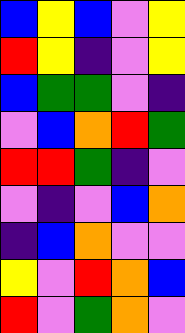[["blue", "yellow", "blue", "violet", "yellow"], ["red", "yellow", "indigo", "violet", "yellow"], ["blue", "green", "green", "violet", "indigo"], ["violet", "blue", "orange", "red", "green"], ["red", "red", "green", "indigo", "violet"], ["violet", "indigo", "violet", "blue", "orange"], ["indigo", "blue", "orange", "violet", "violet"], ["yellow", "violet", "red", "orange", "blue"], ["red", "violet", "green", "orange", "violet"]]